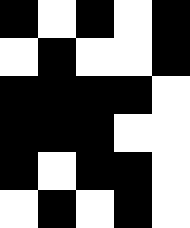[["black", "white", "black", "white", "black"], ["white", "black", "white", "white", "black"], ["black", "black", "black", "black", "white"], ["black", "black", "black", "white", "white"], ["black", "white", "black", "black", "white"], ["white", "black", "white", "black", "white"]]